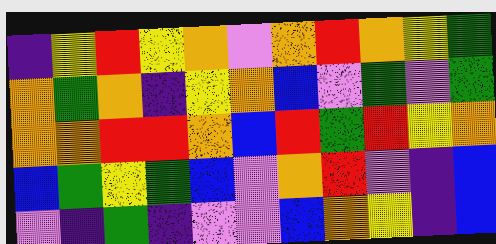[["indigo", "yellow", "red", "yellow", "orange", "violet", "orange", "red", "orange", "yellow", "green"], ["orange", "green", "orange", "indigo", "yellow", "orange", "blue", "violet", "green", "violet", "green"], ["orange", "orange", "red", "red", "orange", "blue", "red", "green", "red", "yellow", "orange"], ["blue", "green", "yellow", "green", "blue", "violet", "orange", "red", "violet", "indigo", "blue"], ["violet", "indigo", "green", "indigo", "violet", "violet", "blue", "orange", "yellow", "indigo", "blue"]]